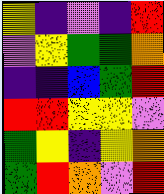[["yellow", "indigo", "violet", "indigo", "red"], ["violet", "yellow", "green", "green", "orange"], ["indigo", "indigo", "blue", "green", "red"], ["red", "red", "yellow", "yellow", "violet"], ["green", "yellow", "indigo", "yellow", "orange"], ["green", "red", "orange", "violet", "red"]]